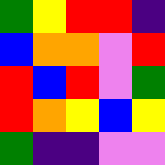[["green", "yellow", "red", "red", "indigo"], ["blue", "orange", "orange", "violet", "red"], ["red", "blue", "red", "violet", "green"], ["red", "orange", "yellow", "blue", "yellow"], ["green", "indigo", "indigo", "violet", "violet"]]